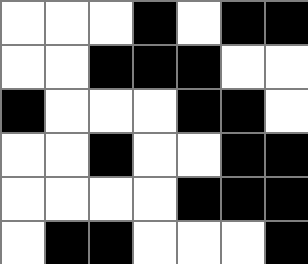[["white", "white", "white", "black", "white", "black", "black"], ["white", "white", "black", "black", "black", "white", "white"], ["black", "white", "white", "white", "black", "black", "white"], ["white", "white", "black", "white", "white", "black", "black"], ["white", "white", "white", "white", "black", "black", "black"], ["white", "black", "black", "white", "white", "white", "black"]]